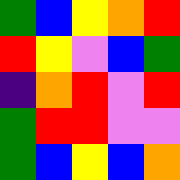[["green", "blue", "yellow", "orange", "red"], ["red", "yellow", "violet", "blue", "green"], ["indigo", "orange", "red", "violet", "red"], ["green", "red", "red", "violet", "violet"], ["green", "blue", "yellow", "blue", "orange"]]